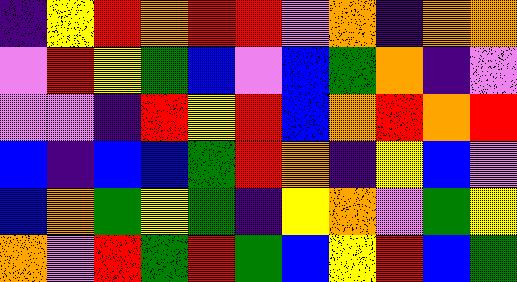[["indigo", "yellow", "red", "orange", "red", "red", "violet", "orange", "indigo", "orange", "orange"], ["violet", "red", "yellow", "green", "blue", "violet", "blue", "green", "orange", "indigo", "violet"], ["violet", "violet", "indigo", "red", "yellow", "red", "blue", "orange", "red", "orange", "red"], ["blue", "indigo", "blue", "blue", "green", "red", "orange", "indigo", "yellow", "blue", "violet"], ["blue", "orange", "green", "yellow", "green", "indigo", "yellow", "orange", "violet", "green", "yellow"], ["orange", "violet", "red", "green", "red", "green", "blue", "yellow", "red", "blue", "green"]]